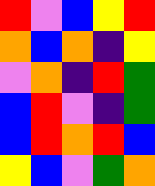[["red", "violet", "blue", "yellow", "red"], ["orange", "blue", "orange", "indigo", "yellow"], ["violet", "orange", "indigo", "red", "green"], ["blue", "red", "violet", "indigo", "green"], ["blue", "red", "orange", "red", "blue"], ["yellow", "blue", "violet", "green", "orange"]]